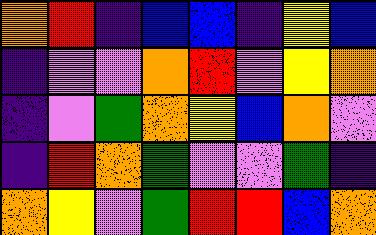[["orange", "red", "indigo", "blue", "blue", "indigo", "yellow", "blue"], ["indigo", "violet", "violet", "orange", "red", "violet", "yellow", "orange"], ["indigo", "violet", "green", "orange", "yellow", "blue", "orange", "violet"], ["indigo", "red", "orange", "green", "violet", "violet", "green", "indigo"], ["orange", "yellow", "violet", "green", "red", "red", "blue", "orange"]]